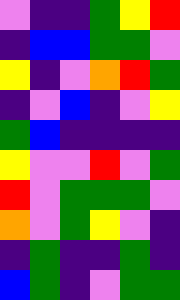[["violet", "indigo", "indigo", "green", "yellow", "red"], ["indigo", "blue", "blue", "green", "green", "violet"], ["yellow", "indigo", "violet", "orange", "red", "green"], ["indigo", "violet", "blue", "indigo", "violet", "yellow"], ["green", "blue", "indigo", "indigo", "indigo", "indigo"], ["yellow", "violet", "violet", "red", "violet", "green"], ["red", "violet", "green", "green", "green", "violet"], ["orange", "violet", "green", "yellow", "violet", "indigo"], ["indigo", "green", "indigo", "indigo", "green", "indigo"], ["blue", "green", "indigo", "violet", "green", "green"]]